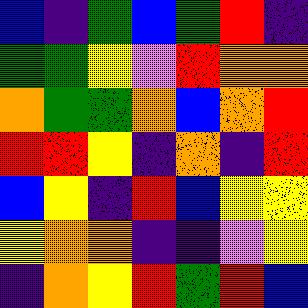[["blue", "indigo", "green", "blue", "green", "red", "indigo"], ["green", "green", "yellow", "violet", "red", "orange", "orange"], ["orange", "green", "green", "orange", "blue", "orange", "red"], ["red", "red", "yellow", "indigo", "orange", "indigo", "red"], ["blue", "yellow", "indigo", "red", "blue", "yellow", "yellow"], ["yellow", "orange", "orange", "indigo", "indigo", "violet", "yellow"], ["indigo", "orange", "yellow", "red", "green", "red", "blue"]]